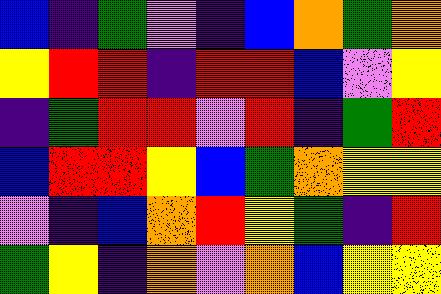[["blue", "indigo", "green", "violet", "indigo", "blue", "orange", "green", "orange"], ["yellow", "red", "red", "indigo", "red", "red", "blue", "violet", "yellow"], ["indigo", "green", "red", "red", "violet", "red", "indigo", "green", "red"], ["blue", "red", "red", "yellow", "blue", "green", "orange", "yellow", "yellow"], ["violet", "indigo", "blue", "orange", "red", "yellow", "green", "indigo", "red"], ["green", "yellow", "indigo", "orange", "violet", "orange", "blue", "yellow", "yellow"]]